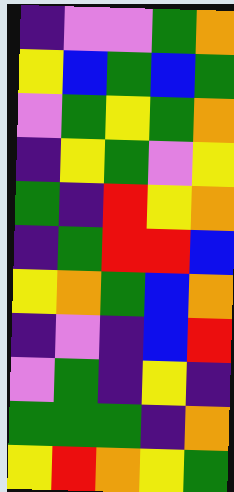[["indigo", "violet", "violet", "green", "orange"], ["yellow", "blue", "green", "blue", "green"], ["violet", "green", "yellow", "green", "orange"], ["indigo", "yellow", "green", "violet", "yellow"], ["green", "indigo", "red", "yellow", "orange"], ["indigo", "green", "red", "red", "blue"], ["yellow", "orange", "green", "blue", "orange"], ["indigo", "violet", "indigo", "blue", "red"], ["violet", "green", "indigo", "yellow", "indigo"], ["green", "green", "green", "indigo", "orange"], ["yellow", "red", "orange", "yellow", "green"]]